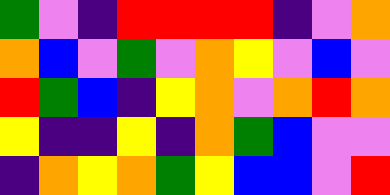[["green", "violet", "indigo", "red", "red", "red", "red", "indigo", "violet", "orange"], ["orange", "blue", "violet", "green", "violet", "orange", "yellow", "violet", "blue", "violet"], ["red", "green", "blue", "indigo", "yellow", "orange", "violet", "orange", "red", "orange"], ["yellow", "indigo", "indigo", "yellow", "indigo", "orange", "green", "blue", "violet", "violet"], ["indigo", "orange", "yellow", "orange", "green", "yellow", "blue", "blue", "violet", "red"]]